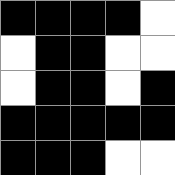[["black", "black", "black", "black", "white"], ["white", "black", "black", "white", "white"], ["white", "black", "black", "white", "black"], ["black", "black", "black", "black", "black"], ["black", "black", "black", "white", "white"]]